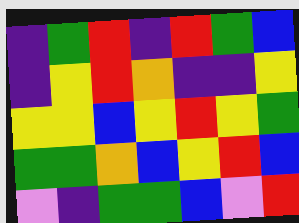[["indigo", "green", "red", "indigo", "red", "green", "blue"], ["indigo", "yellow", "red", "orange", "indigo", "indigo", "yellow"], ["yellow", "yellow", "blue", "yellow", "red", "yellow", "green"], ["green", "green", "orange", "blue", "yellow", "red", "blue"], ["violet", "indigo", "green", "green", "blue", "violet", "red"]]